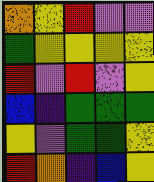[["orange", "yellow", "red", "violet", "violet"], ["green", "yellow", "yellow", "yellow", "yellow"], ["red", "violet", "red", "violet", "yellow"], ["blue", "indigo", "green", "green", "green"], ["yellow", "violet", "green", "green", "yellow"], ["red", "orange", "indigo", "blue", "yellow"]]